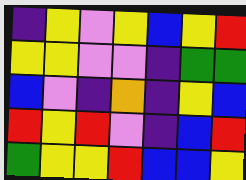[["indigo", "yellow", "violet", "yellow", "blue", "yellow", "red"], ["yellow", "yellow", "violet", "violet", "indigo", "green", "green"], ["blue", "violet", "indigo", "orange", "indigo", "yellow", "blue"], ["red", "yellow", "red", "violet", "indigo", "blue", "red"], ["green", "yellow", "yellow", "red", "blue", "blue", "yellow"]]